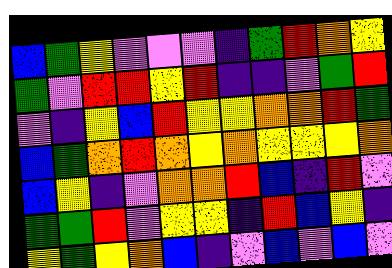[["blue", "green", "yellow", "violet", "violet", "violet", "indigo", "green", "red", "orange", "yellow"], ["green", "violet", "red", "red", "yellow", "red", "indigo", "indigo", "violet", "green", "red"], ["violet", "indigo", "yellow", "blue", "red", "yellow", "yellow", "orange", "orange", "red", "green"], ["blue", "green", "orange", "red", "orange", "yellow", "orange", "yellow", "yellow", "yellow", "orange"], ["blue", "yellow", "indigo", "violet", "orange", "orange", "red", "blue", "indigo", "red", "violet"], ["green", "green", "red", "violet", "yellow", "yellow", "indigo", "red", "blue", "yellow", "indigo"], ["yellow", "green", "yellow", "orange", "blue", "indigo", "violet", "blue", "violet", "blue", "violet"]]